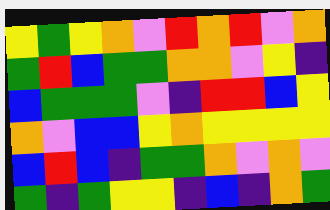[["yellow", "green", "yellow", "orange", "violet", "red", "orange", "red", "violet", "orange"], ["green", "red", "blue", "green", "green", "orange", "orange", "violet", "yellow", "indigo"], ["blue", "green", "green", "green", "violet", "indigo", "red", "red", "blue", "yellow"], ["orange", "violet", "blue", "blue", "yellow", "orange", "yellow", "yellow", "yellow", "yellow"], ["blue", "red", "blue", "indigo", "green", "green", "orange", "violet", "orange", "violet"], ["green", "indigo", "green", "yellow", "yellow", "indigo", "blue", "indigo", "orange", "green"]]